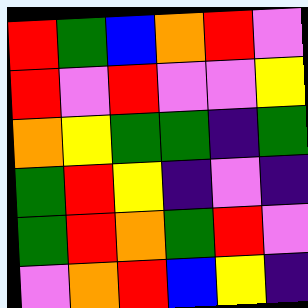[["red", "green", "blue", "orange", "red", "violet"], ["red", "violet", "red", "violet", "violet", "yellow"], ["orange", "yellow", "green", "green", "indigo", "green"], ["green", "red", "yellow", "indigo", "violet", "indigo"], ["green", "red", "orange", "green", "red", "violet"], ["violet", "orange", "red", "blue", "yellow", "indigo"]]